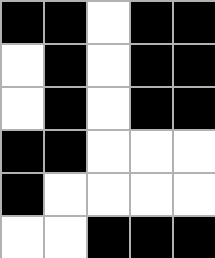[["black", "black", "white", "black", "black"], ["white", "black", "white", "black", "black"], ["white", "black", "white", "black", "black"], ["black", "black", "white", "white", "white"], ["black", "white", "white", "white", "white"], ["white", "white", "black", "black", "black"]]